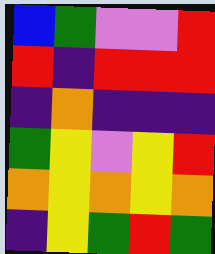[["blue", "green", "violet", "violet", "red"], ["red", "indigo", "red", "red", "red"], ["indigo", "orange", "indigo", "indigo", "indigo"], ["green", "yellow", "violet", "yellow", "red"], ["orange", "yellow", "orange", "yellow", "orange"], ["indigo", "yellow", "green", "red", "green"]]